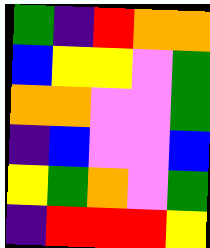[["green", "indigo", "red", "orange", "orange"], ["blue", "yellow", "yellow", "violet", "green"], ["orange", "orange", "violet", "violet", "green"], ["indigo", "blue", "violet", "violet", "blue"], ["yellow", "green", "orange", "violet", "green"], ["indigo", "red", "red", "red", "yellow"]]